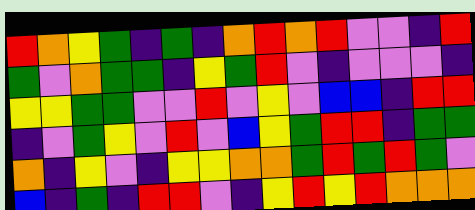[["red", "orange", "yellow", "green", "indigo", "green", "indigo", "orange", "red", "orange", "red", "violet", "violet", "indigo", "red"], ["green", "violet", "orange", "green", "green", "indigo", "yellow", "green", "red", "violet", "indigo", "violet", "violet", "violet", "indigo"], ["yellow", "yellow", "green", "green", "violet", "violet", "red", "violet", "yellow", "violet", "blue", "blue", "indigo", "red", "red"], ["indigo", "violet", "green", "yellow", "violet", "red", "violet", "blue", "yellow", "green", "red", "red", "indigo", "green", "green"], ["orange", "indigo", "yellow", "violet", "indigo", "yellow", "yellow", "orange", "orange", "green", "red", "green", "red", "green", "violet"], ["blue", "indigo", "green", "indigo", "red", "red", "violet", "indigo", "yellow", "red", "yellow", "red", "orange", "orange", "orange"]]